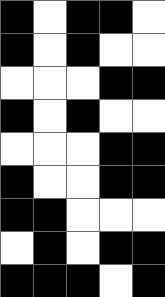[["black", "white", "black", "black", "white"], ["black", "white", "black", "white", "white"], ["white", "white", "white", "black", "black"], ["black", "white", "black", "white", "white"], ["white", "white", "white", "black", "black"], ["black", "white", "white", "black", "black"], ["black", "black", "white", "white", "white"], ["white", "black", "white", "black", "black"], ["black", "black", "black", "white", "black"]]